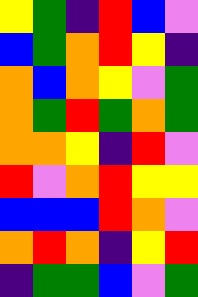[["yellow", "green", "indigo", "red", "blue", "violet"], ["blue", "green", "orange", "red", "yellow", "indigo"], ["orange", "blue", "orange", "yellow", "violet", "green"], ["orange", "green", "red", "green", "orange", "green"], ["orange", "orange", "yellow", "indigo", "red", "violet"], ["red", "violet", "orange", "red", "yellow", "yellow"], ["blue", "blue", "blue", "red", "orange", "violet"], ["orange", "red", "orange", "indigo", "yellow", "red"], ["indigo", "green", "green", "blue", "violet", "green"]]